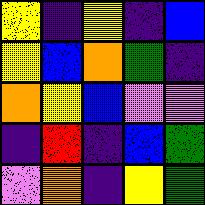[["yellow", "indigo", "yellow", "indigo", "blue"], ["yellow", "blue", "orange", "green", "indigo"], ["orange", "yellow", "blue", "violet", "violet"], ["indigo", "red", "indigo", "blue", "green"], ["violet", "orange", "indigo", "yellow", "green"]]